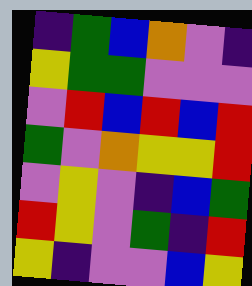[["indigo", "green", "blue", "orange", "violet", "indigo"], ["yellow", "green", "green", "violet", "violet", "violet"], ["violet", "red", "blue", "red", "blue", "red"], ["green", "violet", "orange", "yellow", "yellow", "red"], ["violet", "yellow", "violet", "indigo", "blue", "green"], ["red", "yellow", "violet", "green", "indigo", "red"], ["yellow", "indigo", "violet", "violet", "blue", "yellow"]]